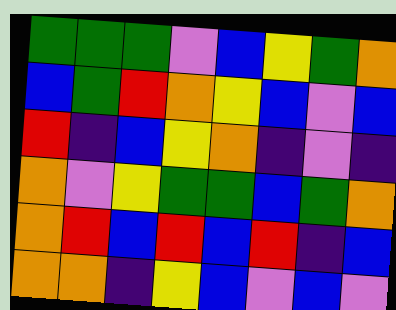[["green", "green", "green", "violet", "blue", "yellow", "green", "orange"], ["blue", "green", "red", "orange", "yellow", "blue", "violet", "blue"], ["red", "indigo", "blue", "yellow", "orange", "indigo", "violet", "indigo"], ["orange", "violet", "yellow", "green", "green", "blue", "green", "orange"], ["orange", "red", "blue", "red", "blue", "red", "indigo", "blue"], ["orange", "orange", "indigo", "yellow", "blue", "violet", "blue", "violet"]]